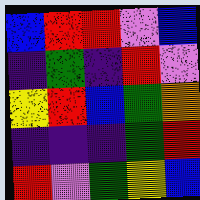[["blue", "red", "red", "violet", "blue"], ["indigo", "green", "indigo", "red", "violet"], ["yellow", "red", "blue", "green", "orange"], ["indigo", "indigo", "indigo", "green", "red"], ["red", "violet", "green", "yellow", "blue"]]